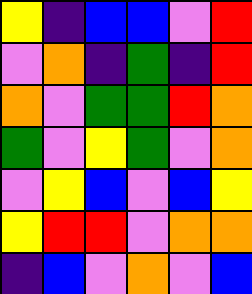[["yellow", "indigo", "blue", "blue", "violet", "red"], ["violet", "orange", "indigo", "green", "indigo", "red"], ["orange", "violet", "green", "green", "red", "orange"], ["green", "violet", "yellow", "green", "violet", "orange"], ["violet", "yellow", "blue", "violet", "blue", "yellow"], ["yellow", "red", "red", "violet", "orange", "orange"], ["indigo", "blue", "violet", "orange", "violet", "blue"]]